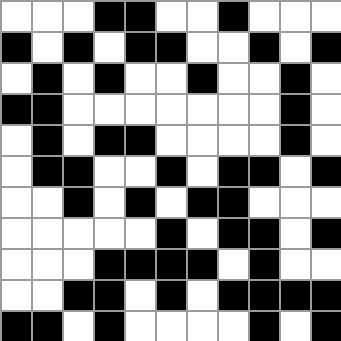[["white", "white", "white", "black", "black", "white", "white", "black", "white", "white", "white"], ["black", "white", "black", "white", "black", "black", "white", "white", "black", "white", "black"], ["white", "black", "white", "black", "white", "white", "black", "white", "white", "black", "white"], ["black", "black", "white", "white", "white", "white", "white", "white", "white", "black", "white"], ["white", "black", "white", "black", "black", "white", "white", "white", "white", "black", "white"], ["white", "black", "black", "white", "white", "black", "white", "black", "black", "white", "black"], ["white", "white", "black", "white", "black", "white", "black", "black", "white", "white", "white"], ["white", "white", "white", "white", "white", "black", "white", "black", "black", "white", "black"], ["white", "white", "white", "black", "black", "black", "black", "white", "black", "white", "white"], ["white", "white", "black", "black", "white", "black", "white", "black", "black", "black", "black"], ["black", "black", "white", "black", "white", "white", "white", "white", "black", "white", "black"]]